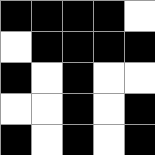[["black", "black", "black", "black", "white"], ["white", "black", "black", "black", "black"], ["black", "white", "black", "white", "white"], ["white", "white", "black", "white", "black"], ["black", "white", "black", "white", "black"]]